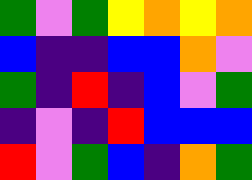[["green", "violet", "green", "yellow", "orange", "yellow", "orange"], ["blue", "indigo", "indigo", "blue", "blue", "orange", "violet"], ["green", "indigo", "red", "indigo", "blue", "violet", "green"], ["indigo", "violet", "indigo", "red", "blue", "blue", "blue"], ["red", "violet", "green", "blue", "indigo", "orange", "green"]]